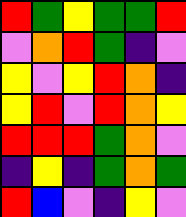[["red", "green", "yellow", "green", "green", "red"], ["violet", "orange", "red", "green", "indigo", "violet"], ["yellow", "violet", "yellow", "red", "orange", "indigo"], ["yellow", "red", "violet", "red", "orange", "yellow"], ["red", "red", "red", "green", "orange", "violet"], ["indigo", "yellow", "indigo", "green", "orange", "green"], ["red", "blue", "violet", "indigo", "yellow", "violet"]]